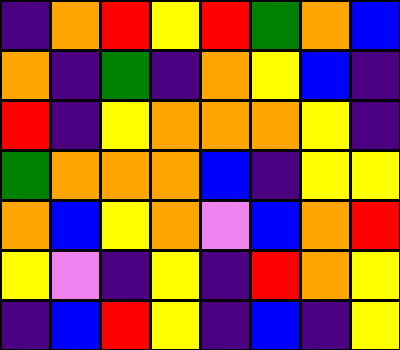[["indigo", "orange", "red", "yellow", "red", "green", "orange", "blue"], ["orange", "indigo", "green", "indigo", "orange", "yellow", "blue", "indigo"], ["red", "indigo", "yellow", "orange", "orange", "orange", "yellow", "indigo"], ["green", "orange", "orange", "orange", "blue", "indigo", "yellow", "yellow"], ["orange", "blue", "yellow", "orange", "violet", "blue", "orange", "red"], ["yellow", "violet", "indigo", "yellow", "indigo", "red", "orange", "yellow"], ["indigo", "blue", "red", "yellow", "indigo", "blue", "indigo", "yellow"]]